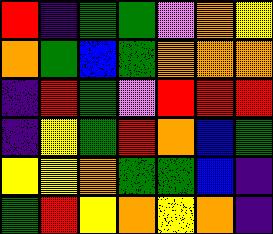[["red", "indigo", "green", "green", "violet", "orange", "yellow"], ["orange", "green", "blue", "green", "orange", "orange", "orange"], ["indigo", "red", "green", "violet", "red", "red", "red"], ["indigo", "yellow", "green", "red", "orange", "blue", "green"], ["yellow", "yellow", "orange", "green", "green", "blue", "indigo"], ["green", "red", "yellow", "orange", "yellow", "orange", "indigo"]]